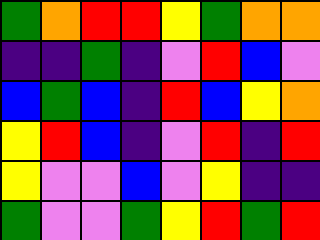[["green", "orange", "red", "red", "yellow", "green", "orange", "orange"], ["indigo", "indigo", "green", "indigo", "violet", "red", "blue", "violet"], ["blue", "green", "blue", "indigo", "red", "blue", "yellow", "orange"], ["yellow", "red", "blue", "indigo", "violet", "red", "indigo", "red"], ["yellow", "violet", "violet", "blue", "violet", "yellow", "indigo", "indigo"], ["green", "violet", "violet", "green", "yellow", "red", "green", "red"]]